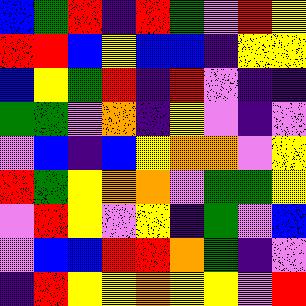[["blue", "green", "red", "indigo", "red", "green", "violet", "red", "yellow"], ["red", "red", "blue", "yellow", "blue", "blue", "indigo", "yellow", "yellow"], ["blue", "yellow", "green", "red", "indigo", "red", "violet", "indigo", "indigo"], ["green", "green", "violet", "orange", "indigo", "yellow", "violet", "indigo", "violet"], ["violet", "blue", "indigo", "blue", "yellow", "orange", "orange", "violet", "yellow"], ["red", "green", "yellow", "orange", "orange", "violet", "green", "green", "yellow"], ["violet", "red", "yellow", "violet", "yellow", "indigo", "green", "violet", "blue"], ["violet", "blue", "blue", "red", "red", "orange", "green", "indigo", "violet"], ["indigo", "red", "yellow", "yellow", "orange", "yellow", "yellow", "violet", "red"]]